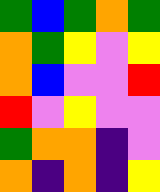[["green", "blue", "green", "orange", "green"], ["orange", "green", "yellow", "violet", "yellow"], ["orange", "blue", "violet", "violet", "red"], ["red", "violet", "yellow", "violet", "violet"], ["green", "orange", "orange", "indigo", "violet"], ["orange", "indigo", "orange", "indigo", "yellow"]]